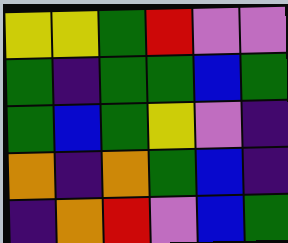[["yellow", "yellow", "green", "red", "violet", "violet"], ["green", "indigo", "green", "green", "blue", "green"], ["green", "blue", "green", "yellow", "violet", "indigo"], ["orange", "indigo", "orange", "green", "blue", "indigo"], ["indigo", "orange", "red", "violet", "blue", "green"]]